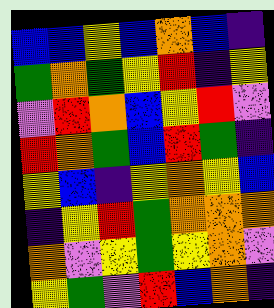[["blue", "blue", "yellow", "blue", "orange", "blue", "indigo"], ["green", "orange", "green", "yellow", "red", "indigo", "yellow"], ["violet", "red", "orange", "blue", "yellow", "red", "violet"], ["red", "orange", "green", "blue", "red", "green", "indigo"], ["yellow", "blue", "indigo", "yellow", "orange", "yellow", "blue"], ["indigo", "yellow", "red", "green", "orange", "orange", "orange"], ["orange", "violet", "yellow", "green", "yellow", "orange", "violet"], ["yellow", "green", "violet", "red", "blue", "orange", "indigo"]]